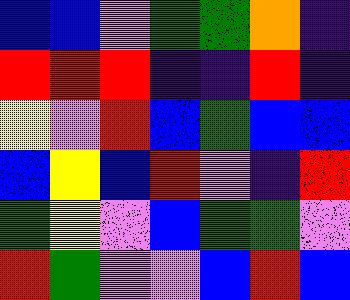[["blue", "blue", "violet", "green", "green", "orange", "indigo"], ["red", "red", "red", "indigo", "indigo", "red", "indigo"], ["yellow", "violet", "red", "blue", "green", "blue", "blue"], ["blue", "yellow", "blue", "red", "violet", "indigo", "red"], ["green", "yellow", "violet", "blue", "green", "green", "violet"], ["red", "green", "violet", "violet", "blue", "red", "blue"]]